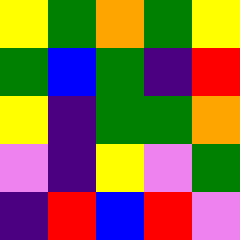[["yellow", "green", "orange", "green", "yellow"], ["green", "blue", "green", "indigo", "red"], ["yellow", "indigo", "green", "green", "orange"], ["violet", "indigo", "yellow", "violet", "green"], ["indigo", "red", "blue", "red", "violet"]]